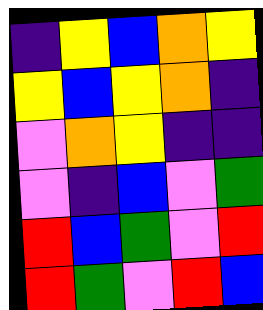[["indigo", "yellow", "blue", "orange", "yellow"], ["yellow", "blue", "yellow", "orange", "indigo"], ["violet", "orange", "yellow", "indigo", "indigo"], ["violet", "indigo", "blue", "violet", "green"], ["red", "blue", "green", "violet", "red"], ["red", "green", "violet", "red", "blue"]]